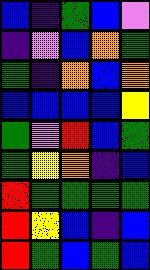[["blue", "indigo", "green", "blue", "violet"], ["indigo", "violet", "blue", "orange", "green"], ["green", "indigo", "orange", "blue", "orange"], ["blue", "blue", "blue", "blue", "yellow"], ["green", "violet", "red", "blue", "green"], ["green", "yellow", "orange", "indigo", "blue"], ["red", "green", "green", "green", "green"], ["red", "yellow", "blue", "indigo", "blue"], ["red", "green", "blue", "green", "blue"]]